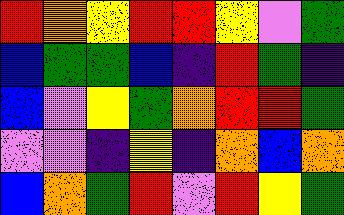[["red", "orange", "yellow", "red", "red", "yellow", "violet", "green"], ["blue", "green", "green", "blue", "indigo", "red", "green", "indigo"], ["blue", "violet", "yellow", "green", "orange", "red", "red", "green"], ["violet", "violet", "indigo", "yellow", "indigo", "orange", "blue", "orange"], ["blue", "orange", "green", "red", "violet", "red", "yellow", "green"]]